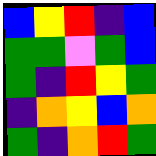[["blue", "yellow", "red", "indigo", "blue"], ["green", "green", "violet", "green", "blue"], ["green", "indigo", "red", "yellow", "green"], ["indigo", "orange", "yellow", "blue", "orange"], ["green", "indigo", "orange", "red", "green"]]